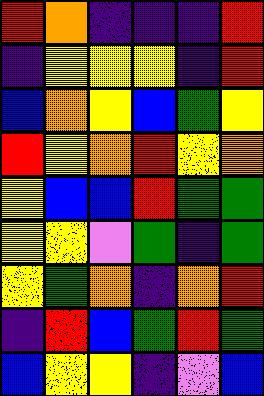[["red", "orange", "indigo", "indigo", "indigo", "red"], ["indigo", "yellow", "yellow", "yellow", "indigo", "red"], ["blue", "orange", "yellow", "blue", "green", "yellow"], ["red", "yellow", "orange", "red", "yellow", "orange"], ["yellow", "blue", "blue", "red", "green", "green"], ["yellow", "yellow", "violet", "green", "indigo", "green"], ["yellow", "green", "orange", "indigo", "orange", "red"], ["indigo", "red", "blue", "green", "red", "green"], ["blue", "yellow", "yellow", "indigo", "violet", "blue"]]